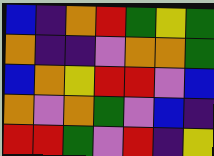[["blue", "indigo", "orange", "red", "green", "yellow", "green"], ["orange", "indigo", "indigo", "violet", "orange", "orange", "green"], ["blue", "orange", "yellow", "red", "red", "violet", "blue"], ["orange", "violet", "orange", "green", "violet", "blue", "indigo"], ["red", "red", "green", "violet", "red", "indigo", "yellow"]]